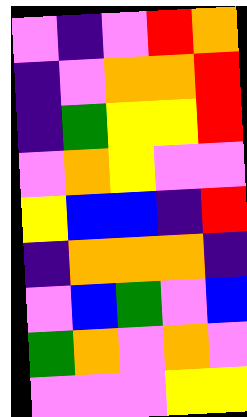[["violet", "indigo", "violet", "red", "orange"], ["indigo", "violet", "orange", "orange", "red"], ["indigo", "green", "yellow", "yellow", "red"], ["violet", "orange", "yellow", "violet", "violet"], ["yellow", "blue", "blue", "indigo", "red"], ["indigo", "orange", "orange", "orange", "indigo"], ["violet", "blue", "green", "violet", "blue"], ["green", "orange", "violet", "orange", "violet"], ["violet", "violet", "violet", "yellow", "yellow"]]